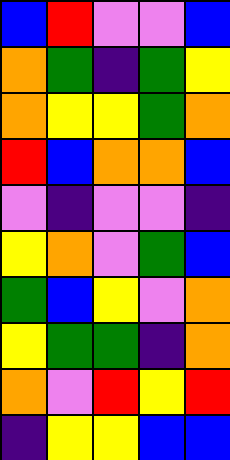[["blue", "red", "violet", "violet", "blue"], ["orange", "green", "indigo", "green", "yellow"], ["orange", "yellow", "yellow", "green", "orange"], ["red", "blue", "orange", "orange", "blue"], ["violet", "indigo", "violet", "violet", "indigo"], ["yellow", "orange", "violet", "green", "blue"], ["green", "blue", "yellow", "violet", "orange"], ["yellow", "green", "green", "indigo", "orange"], ["orange", "violet", "red", "yellow", "red"], ["indigo", "yellow", "yellow", "blue", "blue"]]